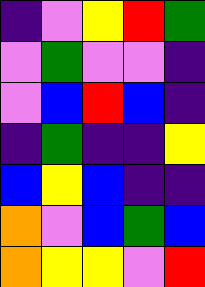[["indigo", "violet", "yellow", "red", "green"], ["violet", "green", "violet", "violet", "indigo"], ["violet", "blue", "red", "blue", "indigo"], ["indigo", "green", "indigo", "indigo", "yellow"], ["blue", "yellow", "blue", "indigo", "indigo"], ["orange", "violet", "blue", "green", "blue"], ["orange", "yellow", "yellow", "violet", "red"]]